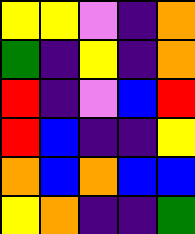[["yellow", "yellow", "violet", "indigo", "orange"], ["green", "indigo", "yellow", "indigo", "orange"], ["red", "indigo", "violet", "blue", "red"], ["red", "blue", "indigo", "indigo", "yellow"], ["orange", "blue", "orange", "blue", "blue"], ["yellow", "orange", "indigo", "indigo", "green"]]